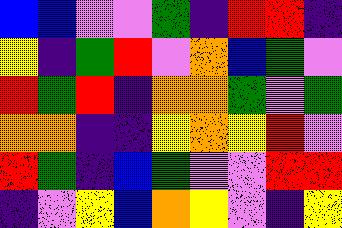[["blue", "blue", "violet", "violet", "green", "indigo", "red", "red", "indigo"], ["yellow", "indigo", "green", "red", "violet", "orange", "blue", "green", "violet"], ["red", "green", "red", "indigo", "orange", "orange", "green", "violet", "green"], ["orange", "orange", "indigo", "indigo", "yellow", "orange", "yellow", "red", "violet"], ["red", "green", "indigo", "blue", "green", "violet", "violet", "red", "red"], ["indigo", "violet", "yellow", "blue", "orange", "yellow", "violet", "indigo", "yellow"]]